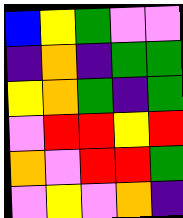[["blue", "yellow", "green", "violet", "violet"], ["indigo", "orange", "indigo", "green", "green"], ["yellow", "orange", "green", "indigo", "green"], ["violet", "red", "red", "yellow", "red"], ["orange", "violet", "red", "red", "green"], ["violet", "yellow", "violet", "orange", "indigo"]]